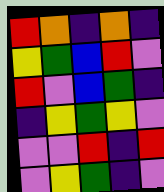[["red", "orange", "indigo", "orange", "indigo"], ["yellow", "green", "blue", "red", "violet"], ["red", "violet", "blue", "green", "indigo"], ["indigo", "yellow", "green", "yellow", "violet"], ["violet", "violet", "red", "indigo", "red"], ["violet", "yellow", "green", "indigo", "violet"]]